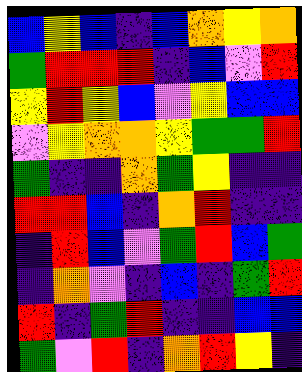[["blue", "yellow", "blue", "indigo", "blue", "orange", "yellow", "orange"], ["green", "red", "red", "red", "indigo", "blue", "violet", "red"], ["yellow", "red", "yellow", "blue", "violet", "yellow", "blue", "blue"], ["violet", "yellow", "orange", "orange", "yellow", "green", "green", "red"], ["green", "indigo", "indigo", "orange", "green", "yellow", "indigo", "indigo"], ["red", "red", "blue", "indigo", "orange", "red", "indigo", "indigo"], ["indigo", "red", "blue", "violet", "green", "red", "blue", "green"], ["indigo", "orange", "violet", "indigo", "blue", "indigo", "green", "red"], ["red", "indigo", "green", "red", "indigo", "indigo", "blue", "blue"], ["green", "violet", "red", "indigo", "orange", "red", "yellow", "indigo"]]